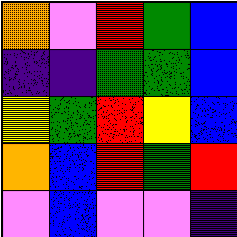[["orange", "violet", "red", "green", "blue"], ["indigo", "indigo", "green", "green", "blue"], ["yellow", "green", "red", "yellow", "blue"], ["orange", "blue", "red", "green", "red"], ["violet", "blue", "violet", "violet", "indigo"]]